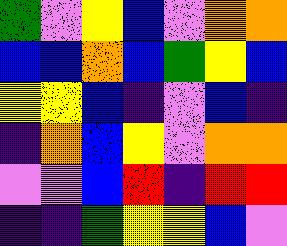[["green", "violet", "yellow", "blue", "violet", "orange", "orange"], ["blue", "blue", "orange", "blue", "green", "yellow", "blue"], ["yellow", "yellow", "blue", "indigo", "violet", "blue", "indigo"], ["indigo", "orange", "blue", "yellow", "violet", "orange", "orange"], ["violet", "violet", "blue", "red", "indigo", "red", "red"], ["indigo", "indigo", "green", "yellow", "yellow", "blue", "violet"]]